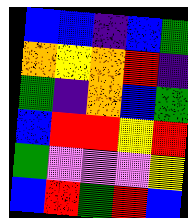[["blue", "blue", "indigo", "blue", "green"], ["orange", "yellow", "orange", "red", "indigo"], ["green", "indigo", "orange", "blue", "green"], ["blue", "red", "red", "yellow", "red"], ["green", "violet", "violet", "violet", "yellow"], ["blue", "red", "green", "red", "blue"]]